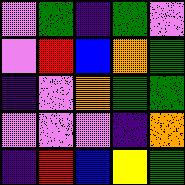[["violet", "green", "indigo", "green", "violet"], ["violet", "red", "blue", "orange", "green"], ["indigo", "violet", "orange", "green", "green"], ["violet", "violet", "violet", "indigo", "orange"], ["indigo", "red", "blue", "yellow", "green"]]